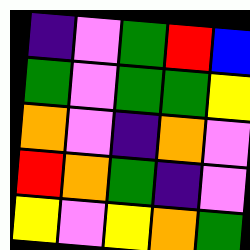[["indigo", "violet", "green", "red", "blue"], ["green", "violet", "green", "green", "yellow"], ["orange", "violet", "indigo", "orange", "violet"], ["red", "orange", "green", "indigo", "violet"], ["yellow", "violet", "yellow", "orange", "green"]]